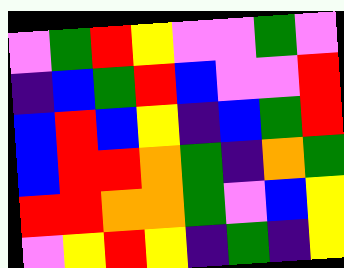[["violet", "green", "red", "yellow", "violet", "violet", "green", "violet"], ["indigo", "blue", "green", "red", "blue", "violet", "violet", "red"], ["blue", "red", "blue", "yellow", "indigo", "blue", "green", "red"], ["blue", "red", "red", "orange", "green", "indigo", "orange", "green"], ["red", "red", "orange", "orange", "green", "violet", "blue", "yellow"], ["violet", "yellow", "red", "yellow", "indigo", "green", "indigo", "yellow"]]